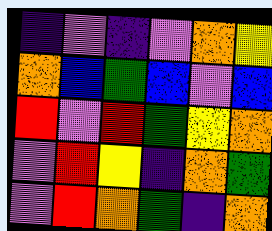[["indigo", "violet", "indigo", "violet", "orange", "yellow"], ["orange", "blue", "green", "blue", "violet", "blue"], ["red", "violet", "red", "green", "yellow", "orange"], ["violet", "red", "yellow", "indigo", "orange", "green"], ["violet", "red", "orange", "green", "indigo", "orange"]]